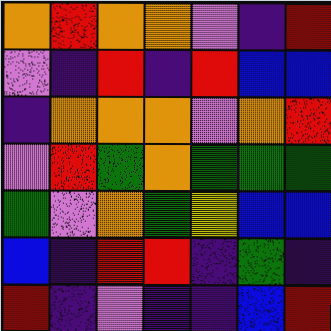[["orange", "red", "orange", "orange", "violet", "indigo", "red"], ["violet", "indigo", "red", "indigo", "red", "blue", "blue"], ["indigo", "orange", "orange", "orange", "violet", "orange", "red"], ["violet", "red", "green", "orange", "green", "green", "green"], ["green", "violet", "orange", "green", "yellow", "blue", "blue"], ["blue", "indigo", "red", "red", "indigo", "green", "indigo"], ["red", "indigo", "violet", "indigo", "indigo", "blue", "red"]]